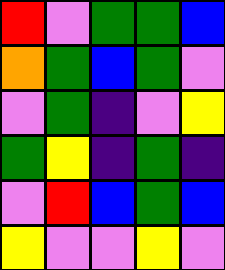[["red", "violet", "green", "green", "blue"], ["orange", "green", "blue", "green", "violet"], ["violet", "green", "indigo", "violet", "yellow"], ["green", "yellow", "indigo", "green", "indigo"], ["violet", "red", "blue", "green", "blue"], ["yellow", "violet", "violet", "yellow", "violet"]]